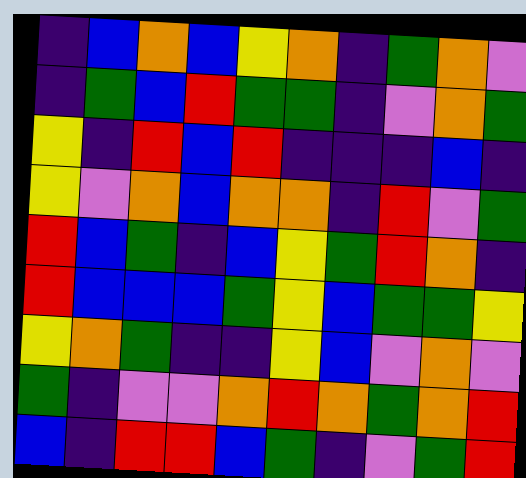[["indigo", "blue", "orange", "blue", "yellow", "orange", "indigo", "green", "orange", "violet"], ["indigo", "green", "blue", "red", "green", "green", "indigo", "violet", "orange", "green"], ["yellow", "indigo", "red", "blue", "red", "indigo", "indigo", "indigo", "blue", "indigo"], ["yellow", "violet", "orange", "blue", "orange", "orange", "indigo", "red", "violet", "green"], ["red", "blue", "green", "indigo", "blue", "yellow", "green", "red", "orange", "indigo"], ["red", "blue", "blue", "blue", "green", "yellow", "blue", "green", "green", "yellow"], ["yellow", "orange", "green", "indigo", "indigo", "yellow", "blue", "violet", "orange", "violet"], ["green", "indigo", "violet", "violet", "orange", "red", "orange", "green", "orange", "red"], ["blue", "indigo", "red", "red", "blue", "green", "indigo", "violet", "green", "red"]]